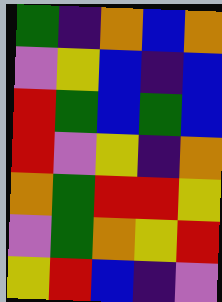[["green", "indigo", "orange", "blue", "orange"], ["violet", "yellow", "blue", "indigo", "blue"], ["red", "green", "blue", "green", "blue"], ["red", "violet", "yellow", "indigo", "orange"], ["orange", "green", "red", "red", "yellow"], ["violet", "green", "orange", "yellow", "red"], ["yellow", "red", "blue", "indigo", "violet"]]